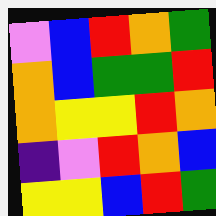[["violet", "blue", "red", "orange", "green"], ["orange", "blue", "green", "green", "red"], ["orange", "yellow", "yellow", "red", "orange"], ["indigo", "violet", "red", "orange", "blue"], ["yellow", "yellow", "blue", "red", "green"]]